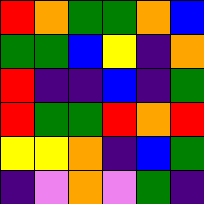[["red", "orange", "green", "green", "orange", "blue"], ["green", "green", "blue", "yellow", "indigo", "orange"], ["red", "indigo", "indigo", "blue", "indigo", "green"], ["red", "green", "green", "red", "orange", "red"], ["yellow", "yellow", "orange", "indigo", "blue", "green"], ["indigo", "violet", "orange", "violet", "green", "indigo"]]